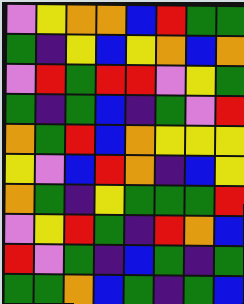[["violet", "yellow", "orange", "orange", "blue", "red", "green", "green"], ["green", "indigo", "yellow", "blue", "yellow", "orange", "blue", "orange"], ["violet", "red", "green", "red", "red", "violet", "yellow", "green"], ["green", "indigo", "green", "blue", "indigo", "green", "violet", "red"], ["orange", "green", "red", "blue", "orange", "yellow", "yellow", "yellow"], ["yellow", "violet", "blue", "red", "orange", "indigo", "blue", "yellow"], ["orange", "green", "indigo", "yellow", "green", "green", "green", "red"], ["violet", "yellow", "red", "green", "indigo", "red", "orange", "blue"], ["red", "violet", "green", "indigo", "blue", "green", "indigo", "green"], ["green", "green", "orange", "blue", "green", "indigo", "green", "blue"]]